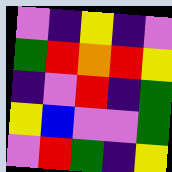[["violet", "indigo", "yellow", "indigo", "violet"], ["green", "red", "orange", "red", "yellow"], ["indigo", "violet", "red", "indigo", "green"], ["yellow", "blue", "violet", "violet", "green"], ["violet", "red", "green", "indigo", "yellow"]]